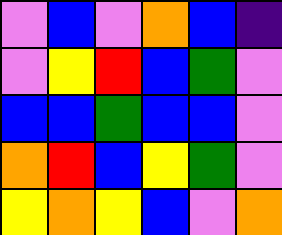[["violet", "blue", "violet", "orange", "blue", "indigo"], ["violet", "yellow", "red", "blue", "green", "violet"], ["blue", "blue", "green", "blue", "blue", "violet"], ["orange", "red", "blue", "yellow", "green", "violet"], ["yellow", "orange", "yellow", "blue", "violet", "orange"]]